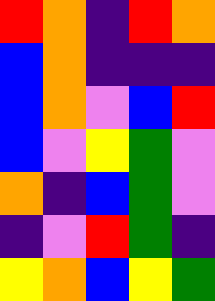[["red", "orange", "indigo", "red", "orange"], ["blue", "orange", "indigo", "indigo", "indigo"], ["blue", "orange", "violet", "blue", "red"], ["blue", "violet", "yellow", "green", "violet"], ["orange", "indigo", "blue", "green", "violet"], ["indigo", "violet", "red", "green", "indigo"], ["yellow", "orange", "blue", "yellow", "green"]]